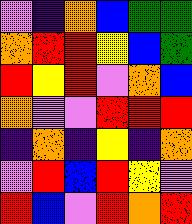[["violet", "indigo", "orange", "blue", "green", "green"], ["orange", "red", "red", "yellow", "blue", "green"], ["red", "yellow", "red", "violet", "orange", "blue"], ["orange", "violet", "violet", "red", "red", "red"], ["indigo", "orange", "indigo", "yellow", "indigo", "orange"], ["violet", "red", "blue", "red", "yellow", "violet"], ["red", "blue", "violet", "red", "orange", "red"]]